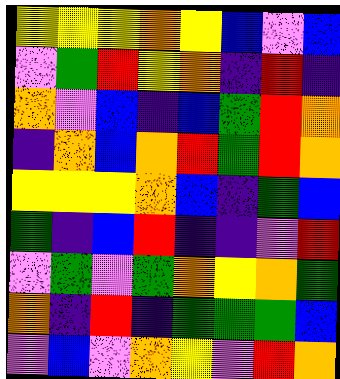[["yellow", "yellow", "yellow", "orange", "yellow", "blue", "violet", "blue"], ["violet", "green", "red", "yellow", "orange", "indigo", "red", "indigo"], ["orange", "violet", "blue", "indigo", "blue", "green", "red", "orange"], ["indigo", "orange", "blue", "orange", "red", "green", "red", "orange"], ["yellow", "yellow", "yellow", "orange", "blue", "indigo", "green", "blue"], ["green", "indigo", "blue", "red", "indigo", "indigo", "violet", "red"], ["violet", "green", "violet", "green", "orange", "yellow", "orange", "green"], ["orange", "indigo", "red", "indigo", "green", "green", "green", "blue"], ["violet", "blue", "violet", "orange", "yellow", "violet", "red", "orange"]]